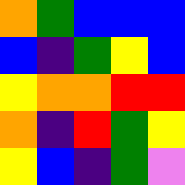[["orange", "green", "blue", "blue", "blue"], ["blue", "indigo", "green", "yellow", "blue"], ["yellow", "orange", "orange", "red", "red"], ["orange", "indigo", "red", "green", "yellow"], ["yellow", "blue", "indigo", "green", "violet"]]